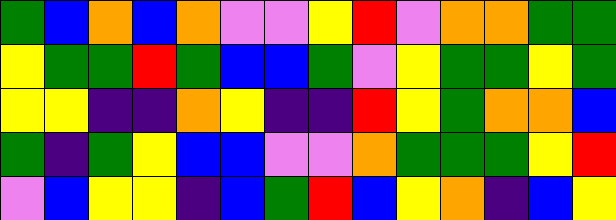[["green", "blue", "orange", "blue", "orange", "violet", "violet", "yellow", "red", "violet", "orange", "orange", "green", "green"], ["yellow", "green", "green", "red", "green", "blue", "blue", "green", "violet", "yellow", "green", "green", "yellow", "green"], ["yellow", "yellow", "indigo", "indigo", "orange", "yellow", "indigo", "indigo", "red", "yellow", "green", "orange", "orange", "blue"], ["green", "indigo", "green", "yellow", "blue", "blue", "violet", "violet", "orange", "green", "green", "green", "yellow", "red"], ["violet", "blue", "yellow", "yellow", "indigo", "blue", "green", "red", "blue", "yellow", "orange", "indigo", "blue", "yellow"]]